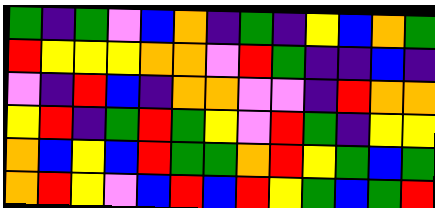[["green", "indigo", "green", "violet", "blue", "orange", "indigo", "green", "indigo", "yellow", "blue", "orange", "green"], ["red", "yellow", "yellow", "yellow", "orange", "orange", "violet", "red", "green", "indigo", "indigo", "blue", "indigo"], ["violet", "indigo", "red", "blue", "indigo", "orange", "orange", "violet", "violet", "indigo", "red", "orange", "orange"], ["yellow", "red", "indigo", "green", "red", "green", "yellow", "violet", "red", "green", "indigo", "yellow", "yellow"], ["orange", "blue", "yellow", "blue", "red", "green", "green", "orange", "red", "yellow", "green", "blue", "green"], ["orange", "red", "yellow", "violet", "blue", "red", "blue", "red", "yellow", "green", "blue", "green", "red"]]